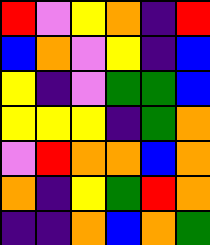[["red", "violet", "yellow", "orange", "indigo", "red"], ["blue", "orange", "violet", "yellow", "indigo", "blue"], ["yellow", "indigo", "violet", "green", "green", "blue"], ["yellow", "yellow", "yellow", "indigo", "green", "orange"], ["violet", "red", "orange", "orange", "blue", "orange"], ["orange", "indigo", "yellow", "green", "red", "orange"], ["indigo", "indigo", "orange", "blue", "orange", "green"]]